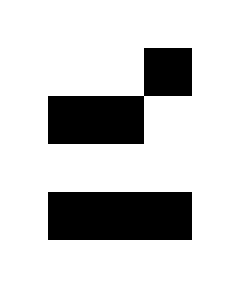[["white", "white", "white", "white", "white"], ["white", "white", "white", "black", "white"], ["white", "black", "black", "white", "white"], ["white", "white", "white", "white", "white"], ["white", "black", "black", "black", "white"], ["white", "white", "white", "white", "white"]]